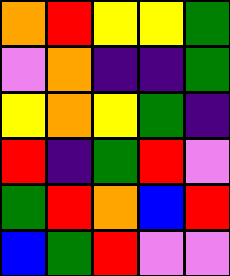[["orange", "red", "yellow", "yellow", "green"], ["violet", "orange", "indigo", "indigo", "green"], ["yellow", "orange", "yellow", "green", "indigo"], ["red", "indigo", "green", "red", "violet"], ["green", "red", "orange", "blue", "red"], ["blue", "green", "red", "violet", "violet"]]